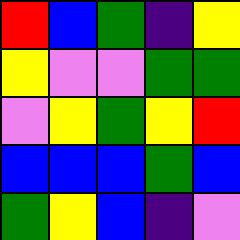[["red", "blue", "green", "indigo", "yellow"], ["yellow", "violet", "violet", "green", "green"], ["violet", "yellow", "green", "yellow", "red"], ["blue", "blue", "blue", "green", "blue"], ["green", "yellow", "blue", "indigo", "violet"]]